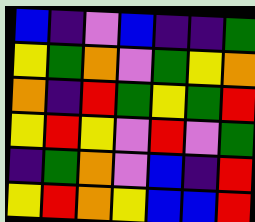[["blue", "indigo", "violet", "blue", "indigo", "indigo", "green"], ["yellow", "green", "orange", "violet", "green", "yellow", "orange"], ["orange", "indigo", "red", "green", "yellow", "green", "red"], ["yellow", "red", "yellow", "violet", "red", "violet", "green"], ["indigo", "green", "orange", "violet", "blue", "indigo", "red"], ["yellow", "red", "orange", "yellow", "blue", "blue", "red"]]